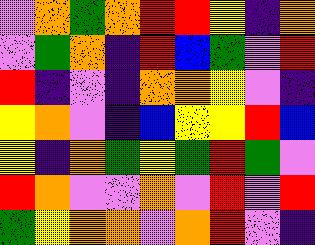[["violet", "orange", "green", "orange", "red", "red", "yellow", "indigo", "orange"], ["violet", "green", "orange", "indigo", "red", "blue", "green", "violet", "red"], ["red", "indigo", "violet", "indigo", "orange", "orange", "yellow", "violet", "indigo"], ["yellow", "orange", "violet", "indigo", "blue", "yellow", "yellow", "red", "blue"], ["yellow", "indigo", "orange", "green", "yellow", "green", "red", "green", "violet"], ["red", "orange", "violet", "violet", "orange", "violet", "red", "violet", "red"], ["green", "yellow", "orange", "orange", "violet", "orange", "red", "violet", "indigo"]]